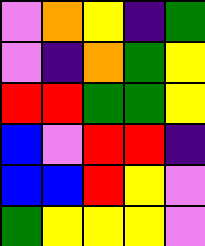[["violet", "orange", "yellow", "indigo", "green"], ["violet", "indigo", "orange", "green", "yellow"], ["red", "red", "green", "green", "yellow"], ["blue", "violet", "red", "red", "indigo"], ["blue", "blue", "red", "yellow", "violet"], ["green", "yellow", "yellow", "yellow", "violet"]]